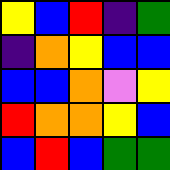[["yellow", "blue", "red", "indigo", "green"], ["indigo", "orange", "yellow", "blue", "blue"], ["blue", "blue", "orange", "violet", "yellow"], ["red", "orange", "orange", "yellow", "blue"], ["blue", "red", "blue", "green", "green"]]